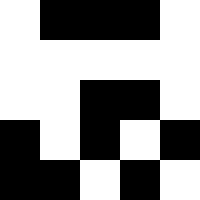[["white", "black", "black", "black", "white"], ["white", "white", "white", "white", "white"], ["white", "white", "black", "black", "white"], ["black", "white", "black", "white", "black"], ["black", "black", "white", "black", "white"]]